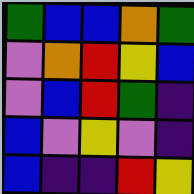[["green", "blue", "blue", "orange", "green"], ["violet", "orange", "red", "yellow", "blue"], ["violet", "blue", "red", "green", "indigo"], ["blue", "violet", "yellow", "violet", "indigo"], ["blue", "indigo", "indigo", "red", "yellow"]]